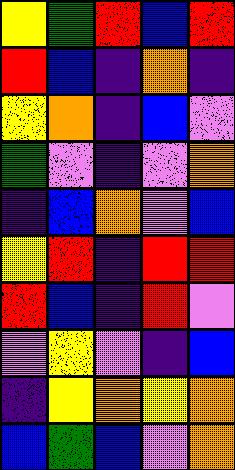[["yellow", "green", "red", "blue", "red"], ["red", "blue", "indigo", "orange", "indigo"], ["yellow", "orange", "indigo", "blue", "violet"], ["green", "violet", "indigo", "violet", "orange"], ["indigo", "blue", "orange", "violet", "blue"], ["yellow", "red", "indigo", "red", "red"], ["red", "blue", "indigo", "red", "violet"], ["violet", "yellow", "violet", "indigo", "blue"], ["indigo", "yellow", "orange", "yellow", "orange"], ["blue", "green", "blue", "violet", "orange"]]